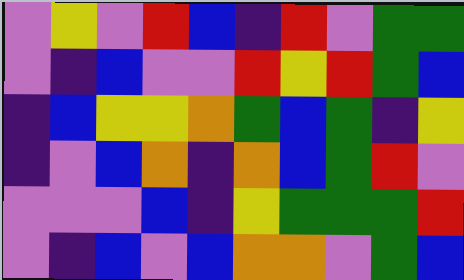[["violet", "yellow", "violet", "red", "blue", "indigo", "red", "violet", "green", "green"], ["violet", "indigo", "blue", "violet", "violet", "red", "yellow", "red", "green", "blue"], ["indigo", "blue", "yellow", "yellow", "orange", "green", "blue", "green", "indigo", "yellow"], ["indigo", "violet", "blue", "orange", "indigo", "orange", "blue", "green", "red", "violet"], ["violet", "violet", "violet", "blue", "indigo", "yellow", "green", "green", "green", "red"], ["violet", "indigo", "blue", "violet", "blue", "orange", "orange", "violet", "green", "blue"]]